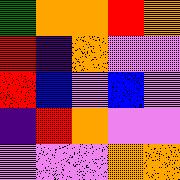[["green", "orange", "orange", "red", "orange"], ["red", "indigo", "orange", "violet", "violet"], ["red", "blue", "violet", "blue", "violet"], ["indigo", "red", "orange", "violet", "violet"], ["violet", "violet", "violet", "orange", "orange"]]